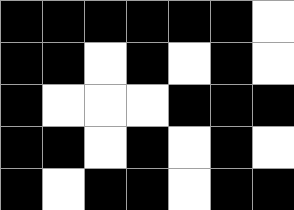[["black", "black", "black", "black", "black", "black", "white"], ["black", "black", "white", "black", "white", "black", "white"], ["black", "white", "white", "white", "black", "black", "black"], ["black", "black", "white", "black", "white", "black", "white"], ["black", "white", "black", "black", "white", "black", "black"]]